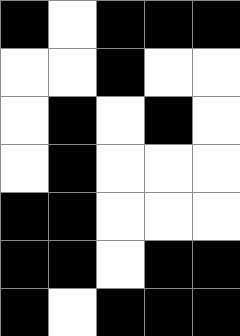[["black", "white", "black", "black", "black"], ["white", "white", "black", "white", "white"], ["white", "black", "white", "black", "white"], ["white", "black", "white", "white", "white"], ["black", "black", "white", "white", "white"], ["black", "black", "white", "black", "black"], ["black", "white", "black", "black", "black"]]